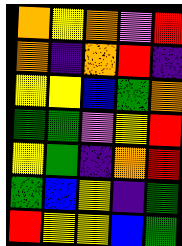[["orange", "yellow", "orange", "violet", "red"], ["orange", "indigo", "orange", "red", "indigo"], ["yellow", "yellow", "blue", "green", "orange"], ["green", "green", "violet", "yellow", "red"], ["yellow", "green", "indigo", "orange", "red"], ["green", "blue", "yellow", "indigo", "green"], ["red", "yellow", "yellow", "blue", "green"]]